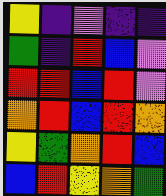[["yellow", "indigo", "violet", "indigo", "indigo"], ["green", "indigo", "red", "blue", "violet"], ["red", "red", "blue", "red", "violet"], ["orange", "red", "blue", "red", "orange"], ["yellow", "green", "orange", "red", "blue"], ["blue", "red", "yellow", "orange", "green"]]